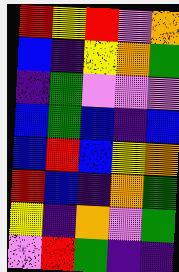[["red", "yellow", "red", "violet", "orange"], ["blue", "indigo", "yellow", "orange", "green"], ["indigo", "green", "violet", "violet", "violet"], ["blue", "green", "blue", "indigo", "blue"], ["blue", "red", "blue", "yellow", "orange"], ["red", "blue", "indigo", "orange", "green"], ["yellow", "indigo", "orange", "violet", "green"], ["violet", "red", "green", "indigo", "indigo"]]